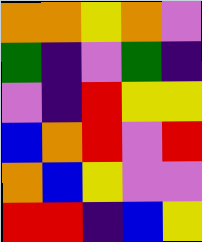[["orange", "orange", "yellow", "orange", "violet"], ["green", "indigo", "violet", "green", "indigo"], ["violet", "indigo", "red", "yellow", "yellow"], ["blue", "orange", "red", "violet", "red"], ["orange", "blue", "yellow", "violet", "violet"], ["red", "red", "indigo", "blue", "yellow"]]